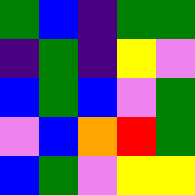[["green", "blue", "indigo", "green", "green"], ["indigo", "green", "indigo", "yellow", "violet"], ["blue", "green", "blue", "violet", "green"], ["violet", "blue", "orange", "red", "green"], ["blue", "green", "violet", "yellow", "yellow"]]